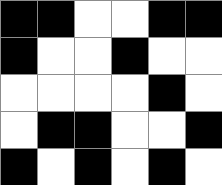[["black", "black", "white", "white", "black", "black"], ["black", "white", "white", "black", "white", "white"], ["white", "white", "white", "white", "black", "white"], ["white", "black", "black", "white", "white", "black"], ["black", "white", "black", "white", "black", "white"]]